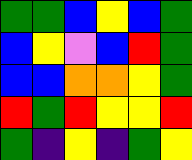[["green", "green", "blue", "yellow", "blue", "green"], ["blue", "yellow", "violet", "blue", "red", "green"], ["blue", "blue", "orange", "orange", "yellow", "green"], ["red", "green", "red", "yellow", "yellow", "red"], ["green", "indigo", "yellow", "indigo", "green", "yellow"]]